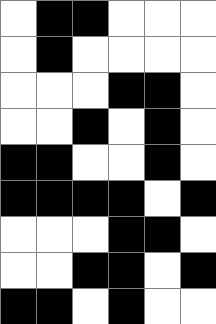[["white", "black", "black", "white", "white", "white"], ["white", "black", "white", "white", "white", "white"], ["white", "white", "white", "black", "black", "white"], ["white", "white", "black", "white", "black", "white"], ["black", "black", "white", "white", "black", "white"], ["black", "black", "black", "black", "white", "black"], ["white", "white", "white", "black", "black", "white"], ["white", "white", "black", "black", "white", "black"], ["black", "black", "white", "black", "white", "white"]]